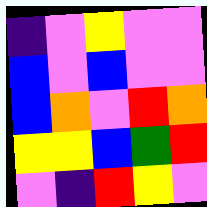[["indigo", "violet", "yellow", "violet", "violet"], ["blue", "violet", "blue", "violet", "violet"], ["blue", "orange", "violet", "red", "orange"], ["yellow", "yellow", "blue", "green", "red"], ["violet", "indigo", "red", "yellow", "violet"]]